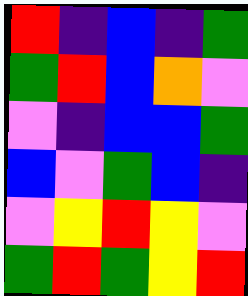[["red", "indigo", "blue", "indigo", "green"], ["green", "red", "blue", "orange", "violet"], ["violet", "indigo", "blue", "blue", "green"], ["blue", "violet", "green", "blue", "indigo"], ["violet", "yellow", "red", "yellow", "violet"], ["green", "red", "green", "yellow", "red"]]